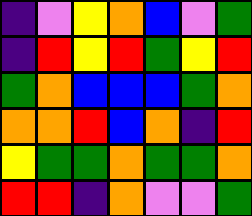[["indigo", "violet", "yellow", "orange", "blue", "violet", "green"], ["indigo", "red", "yellow", "red", "green", "yellow", "red"], ["green", "orange", "blue", "blue", "blue", "green", "orange"], ["orange", "orange", "red", "blue", "orange", "indigo", "red"], ["yellow", "green", "green", "orange", "green", "green", "orange"], ["red", "red", "indigo", "orange", "violet", "violet", "green"]]